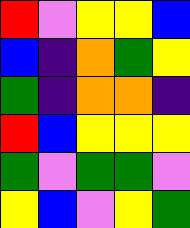[["red", "violet", "yellow", "yellow", "blue"], ["blue", "indigo", "orange", "green", "yellow"], ["green", "indigo", "orange", "orange", "indigo"], ["red", "blue", "yellow", "yellow", "yellow"], ["green", "violet", "green", "green", "violet"], ["yellow", "blue", "violet", "yellow", "green"]]